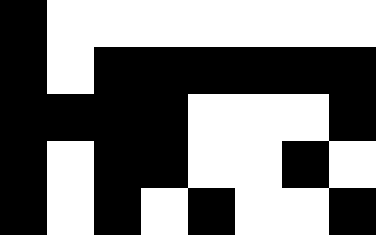[["black", "white", "white", "white", "white", "white", "white", "white"], ["black", "white", "black", "black", "black", "black", "black", "black"], ["black", "black", "black", "black", "white", "white", "white", "black"], ["black", "white", "black", "black", "white", "white", "black", "white"], ["black", "white", "black", "white", "black", "white", "white", "black"]]